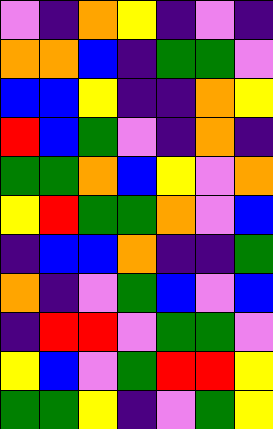[["violet", "indigo", "orange", "yellow", "indigo", "violet", "indigo"], ["orange", "orange", "blue", "indigo", "green", "green", "violet"], ["blue", "blue", "yellow", "indigo", "indigo", "orange", "yellow"], ["red", "blue", "green", "violet", "indigo", "orange", "indigo"], ["green", "green", "orange", "blue", "yellow", "violet", "orange"], ["yellow", "red", "green", "green", "orange", "violet", "blue"], ["indigo", "blue", "blue", "orange", "indigo", "indigo", "green"], ["orange", "indigo", "violet", "green", "blue", "violet", "blue"], ["indigo", "red", "red", "violet", "green", "green", "violet"], ["yellow", "blue", "violet", "green", "red", "red", "yellow"], ["green", "green", "yellow", "indigo", "violet", "green", "yellow"]]